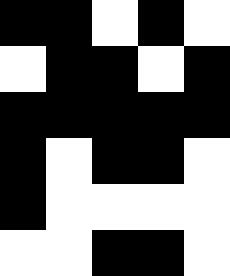[["black", "black", "white", "black", "white"], ["white", "black", "black", "white", "black"], ["black", "black", "black", "black", "black"], ["black", "white", "black", "black", "white"], ["black", "white", "white", "white", "white"], ["white", "white", "black", "black", "white"]]